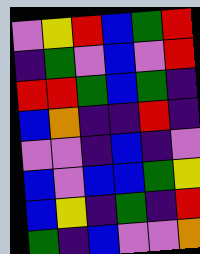[["violet", "yellow", "red", "blue", "green", "red"], ["indigo", "green", "violet", "blue", "violet", "red"], ["red", "red", "green", "blue", "green", "indigo"], ["blue", "orange", "indigo", "indigo", "red", "indigo"], ["violet", "violet", "indigo", "blue", "indigo", "violet"], ["blue", "violet", "blue", "blue", "green", "yellow"], ["blue", "yellow", "indigo", "green", "indigo", "red"], ["green", "indigo", "blue", "violet", "violet", "orange"]]